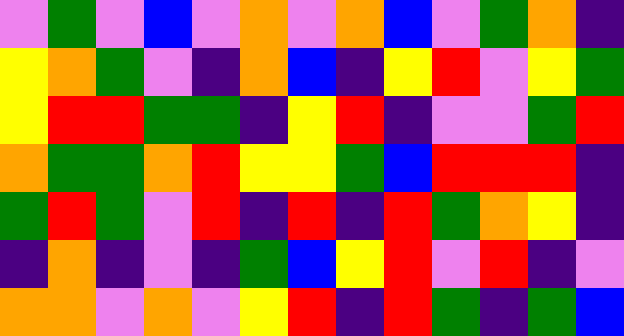[["violet", "green", "violet", "blue", "violet", "orange", "violet", "orange", "blue", "violet", "green", "orange", "indigo"], ["yellow", "orange", "green", "violet", "indigo", "orange", "blue", "indigo", "yellow", "red", "violet", "yellow", "green"], ["yellow", "red", "red", "green", "green", "indigo", "yellow", "red", "indigo", "violet", "violet", "green", "red"], ["orange", "green", "green", "orange", "red", "yellow", "yellow", "green", "blue", "red", "red", "red", "indigo"], ["green", "red", "green", "violet", "red", "indigo", "red", "indigo", "red", "green", "orange", "yellow", "indigo"], ["indigo", "orange", "indigo", "violet", "indigo", "green", "blue", "yellow", "red", "violet", "red", "indigo", "violet"], ["orange", "orange", "violet", "orange", "violet", "yellow", "red", "indigo", "red", "green", "indigo", "green", "blue"]]